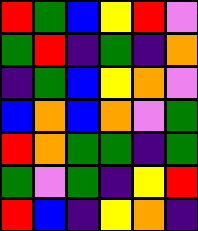[["red", "green", "blue", "yellow", "red", "violet"], ["green", "red", "indigo", "green", "indigo", "orange"], ["indigo", "green", "blue", "yellow", "orange", "violet"], ["blue", "orange", "blue", "orange", "violet", "green"], ["red", "orange", "green", "green", "indigo", "green"], ["green", "violet", "green", "indigo", "yellow", "red"], ["red", "blue", "indigo", "yellow", "orange", "indigo"]]